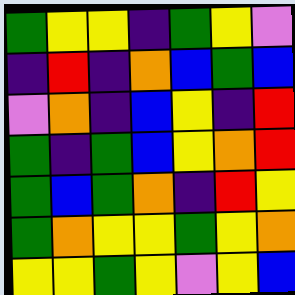[["green", "yellow", "yellow", "indigo", "green", "yellow", "violet"], ["indigo", "red", "indigo", "orange", "blue", "green", "blue"], ["violet", "orange", "indigo", "blue", "yellow", "indigo", "red"], ["green", "indigo", "green", "blue", "yellow", "orange", "red"], ["green", "blue", "green", "orange", "indigo", "red", "yellow"], ["green", "orange", "yellow", "yellow", "green", "yellow", "orange"], ["yellow", "yellow", "green", "yellow", "violet", "yellow", "blue"]]